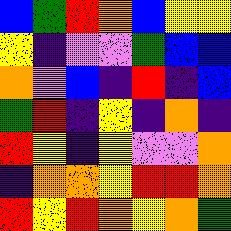[["blue", "green", "red", "orange", "blue", "yellow", "yellow"], ["yellow", "indigo", "violet", "violet", "green", "blue", "blue"], ["orange", "violet", "blue", "indigo", "red", "indigo", "blue"], ["green", "red", "indigo", "yellow", "indigo", "orange", "indigo"], ["red", "yellow", "indigo", "yellow", "violet", "violet", "orange"], ["indigo", "orange", "orange", "yellow", "red", "red", "orange"], ["red", "yellow", "red", "orange", "yellow", "orange", "green"]]